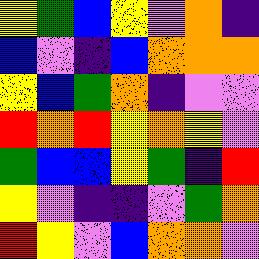[["yellow", "green", "blue", "yellow", "violet", "orange", "indigo"], ["blue", "violet", "indigo", "blue", "orange", "orange", "orange"], ["yellow", "blue", "green", "orange", "indigo", "violet", "violet"], ["red", "orange", "red", "yellow", "orange", "yellow", "violet"], ["green", "blue", "blue", "yellow", "green", "indigo", "red"], ["yellow", "violet", "indigo", "indigo", "violet", "green", "orange"], ["red", "yellow", "violet", "blue", "orange", "orange", "violet"]]